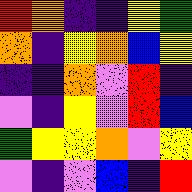[["red", "orange", "indigo", "indigo", "yellow", "green"], ["orange", "indigo", "yellow", "orange", "blue", "yellow"], ["indigo", "indigo", "orange", "violet", "red", "indigo"], ["violet", "indigo", "yellow", "violet", "red", "blue"], ["green", "yellow", "yellow", "orange", "violet", "yellow"], ["violet", "indigo", "violet", "blue", "indigo", "red"]]